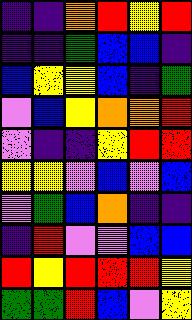[["indigo", "indigo", "orange", "red", "yellow", "red"], ["indigo", "indigo", "green", "blue", "blue", "indigo"], ["blue", "yellow", "yellow", "blue", "indigo", "green"], ["violet", "blue", "yellow", "orange", "orange", "red"], ["violet", "indigo", "indigo", "yellow", "red", "red"], ["yellow", "yellow", "violet", "blue", "violet", "blue"], ["violet", "green", "blue", "orange", "indigo", "indigo"], ["indigo", "red", "violet", "violet", "blue", "blue"], ["red", "yellow", "red", "red", "red", "yellow"], ["green", "green", "red", "blue", "violet", "yellow"]]